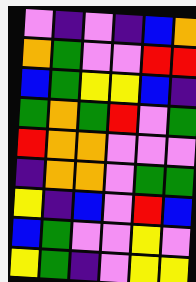[["violet", "indigo", "violet", "indigo", "blue", "orange"], ["orange", "green", "violet", "violet", "red", "red"], ["blue", "green", "yellow", "yellow", "blue", "indigo"], ["green", "orange", "green", "red", "violet", "green"], ["red", "orange", "orange", "violet", "violet", "violet"], ["indigo", "orange", "orange", "violet", "green", "green"], ["yellow", "indigo", "blue", "violet", "red", "blue"], ["blue", "green", "violet", "violet", "yellow", "violet"], ["yellow", "green", "indigo", "violet", "yellow", "yellow"]]